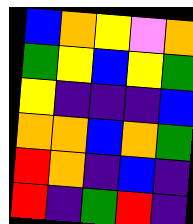[["blue", "orange", "yellow", "violet", "orange"], ["green", "yellow", "blue", "yellow", "green"], ["yellow", "indigo", "indigo", "indigo", "blue"], ["orange", "orange", "blue", "orange", "green"], ["red", "orange", "indigo", "blue", "indigo"], ["red", "indigo", "green", "red", "indigo"]]